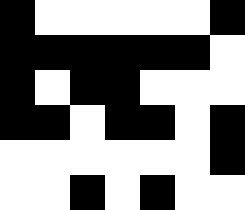[["black", "white", "white", "white", "white", "white", "black"], ["black", "black", "black", "black", "black", "black", "white"], ["black", "white", "black", "black", "white", "white", "white"], ["black", "black", "white", "black", "black", "white", "black"], ["white", "white", "white", "white", "white", "white", "black"], ["white", "white", "black", "white", "black", "white", "white"]]